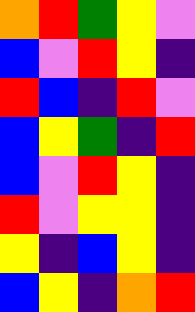[["orange", "red", "green", "yellow", "violet"], ["blue", "violet", "red", "yellow", "indigo"], ["red", "blue", "indigo", "red", "violet"], ["blue", "yellow", "green", "indigo", "red"], ["blue", "violet", "red", "yellow", "indigo"], ["red", "violet", "yellow", "yellow", "indigo"], ["yellow", "indigo", "blue", "yellow", "indigo"], ["blue", "yellow", "indigo", "orange", "red"]]